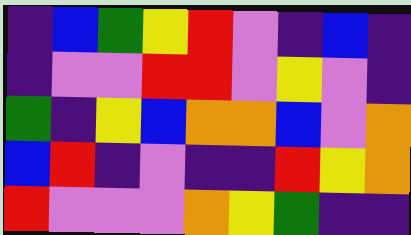[["indigo", "blue", "green", "yellow", "red", "violet", "indigo", "blue", "indigo"], ["indigo", "violet", "violet", "red", "red", "violet", "yellow", "violet", "indigo"], ["green", "indigo", "yellow", "blue", "orange", "orange", "blue", "violet", "orange"], ["blue", "red", "indigo", "violet", "indigo", "indigo", "red", "yellow", "orange"], ["red", "violet", "violet", "violet", "orange", "yellow", "green", "indigo", "indigo"]]